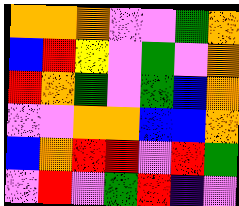[["orange", "orange", "orange", "violet", "violet", "green", "orange"], ["blue", "red", "yellow", "violet", "green", "violet", "orange"], ["red", "orange", "green", "violet", "green", "blue", "orange"], ["violet", "violet", "orange", "orange", "blue", "blue", "orange"], ["blue", "orange", "red", "red", "violet", "red", "green"], ["violet", "red", "violet", "green", "red", "indigo", "violet"]]